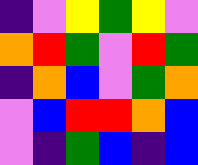[["indigo", "violet", "yellow", "green", "yellow", "violet"], ["orange", "red", "green", "violet", "red", "green"], ["indigo", "orange", "blue", "violet", "green", "orange"], ["violet", "blue", "red", "red", "orange", "blue"], ["violet", "indigo", "green", "blue", "indigo", "blue"]]